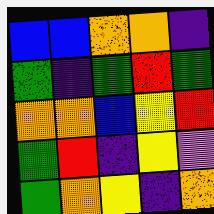[["blue", "blue", "orange", "orange", "indigo"], ["green", "indigo", "green", "red", "green"], ["orange", "orange", "blue", "yellow", "red"], ["green", "red", "indigo", "yellow", "violet"], ["green", "orange", "yellow", "indigo", "orange"]]